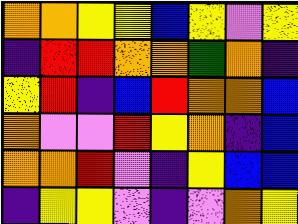[["orange", "orange", "yellow", "yellow", "blue", "yellow", "violet", "yellow"], ["indigo", "red", "red", "orange", "orange", "green", "orange", "indigo"], ["yellow", "red", "indigo", "blue", "red", "orange", "orange", "blue"], ["orange", "violet", "violet", "red", "yellow", "orange", "indigo", "blue"], ["orange", "orange", "red", "violet", "indigo", "yellow", "blue", "blue"], ["indigo", "yellow", "yellow", "violet", "indigo", "violet", "orange", "yellow"]]